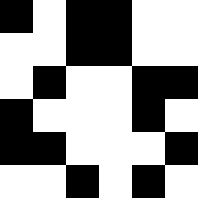[["black", "white", "black", "black", "white", "white"], ["white", "white", "black", "black", "white", "white"], ["white", "black", "white", "white", "black", "black"], ["black", "white", "white", "white", "black", "white"], ["black", "black", "white", "white", "white", "black"], ["white", "white", "black", "white", "black", "white"]]